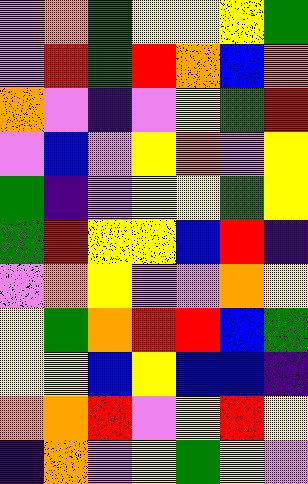[["violet", "orange", "green", "yellow", "yellow", "yellow", "green"], ["violet", "red", "green", "red", "orange", "blue", "orange"], ["orange", "violet", "indigo", "violet", "yellow", "green", "red"], ["violet", "blue", "violet", "yellow", "orange", "violet", "yellow"], ["green", "indigo", "violet", "yellow", "yellow", "green", "yellow"], ["green", "red", "yellow", "yellow", "blue", "red", "indigo"], ["violet", "orange", "yellow", "violet", "violet", "orange", "yellow"], ["yellow", "green", "orange", "red", "red", "blue", "green"], ["yellow", "yellow", "blue", "yellow", "blue", "blue", "indigo"], ["orange", "orange", "red", "violet", "yellow", "red", "yellow"], ["indigo", "orange", "violet", "yellow", "green", "yellow", "violet"]]